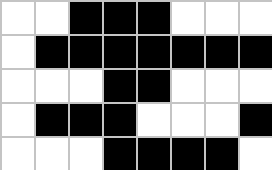[["white", "white", "black", "black", "black", "white", "white", "white"], ["white", "black", "black", "black", "black", "black", "black", "black"], ["white", "white", "white", "black", "black", "white", "white", "white"], ["white", "black", "black", "black", "white", "white", "white", "black"], ["white", "white", "white", "black", "black", "black", "black", "white"]]